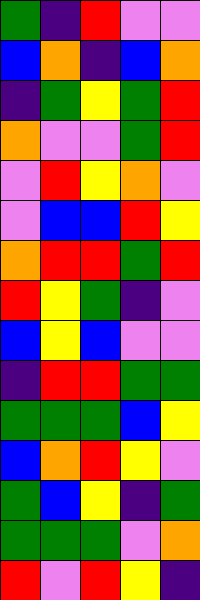[["green", "indigo", "red", "violet", "violet"], ["blue", "orange", "indigo", "blue", "orange"], ["indigo", "green", "yellow", "green", "red"], ["orange", "violet", "violet", "green", "red"], ["violet", "red", "yellow", "orange", "violet"], ["violet", "blue", "blue", "red", "yellow"], ["orange", "red", "red", "green", "red"], ["red", "yellow", "green", "indigo", "violet"], ["blue", "yellow", "blue", "violet", "violet"], ["indigo", "red", "red", "green", "green"], ["green", "green", "green", "blue", "yellow"], ["blue", "orange", "red", "yellow", "violet"], ["green", "blue", "yellow", "indigo", "green"], ["green", "green", "green", "violet", "orange"], ["red", "violet", "red", "yellow", "indigo"]]